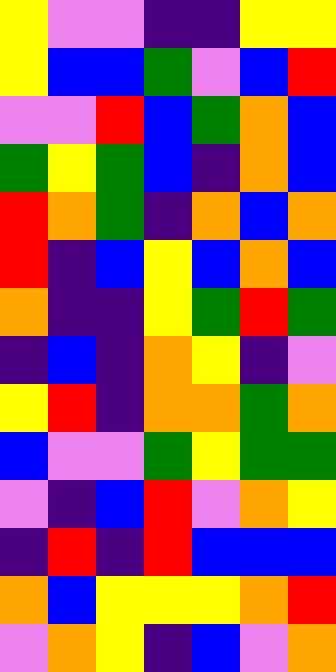[["yellow", "violet", "violet", "indigo", "indigo", "yellow", "yellow"], ["yellow", "blue", "blue", "green", "violet", "blue", "red"], ["violet", "violet", "red", "blue", "green", "orange", "blue"], ["green", "yellow", "green", "blue", "indigo", "orange", "blue"], ["red", "orange", "green", "indigo", "orange", "blue", "orange"], ["red", "indigo", "blue", "yellow", "blue", "orange", "blue"], ["orange", "indigo", "indigo", "yellow", "green", "red", "green"], ["indigo", "blue", "indigo", "orange", "yellow", "indigo", "violet"], ["yellow", "red", "indigo", "orange", "orange", "green", "orange"], ["blue", "violet", "violet", "green", "yellow", "green", "green"], ["violet", "indigo", "blue", "red", "violet", "orange", "yellow"], ["indigo", "red", "indigo", "red", "blue", "blue", "blue"], ["orange", "blue", "yellow", "yellow", "yellow", "orange", "red"], ["violet", "orange", "yellow", "indigo", "blue", "violet", "orange"]]